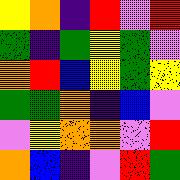[["yellow", "orange", "indigo", "red", "violet", "red"], ["green", "indigo", "green", "yellow", "green", "violet"], ["orange", "red", "blue", "yellow", "green", "yellow"], ["green", "green", "orange", "indigo", "blue", "violet"], ["violet", "yellow", "orange", "orange", "violet", "red"], ["orange", "blue", "indigo", "violet", "red", "green"]]